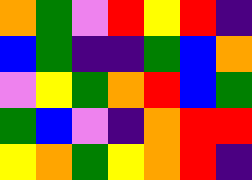[["orange", "green", "violet", "red", "yellow", "red", "indigo"], ["blue", "green", "indigo", "indigo", "green", "blue", "orange"], ["violet", "yellow", "green", "orange", "red", "blue", "green"], ["green", "blue", "violet", "indigo", "orange", "red", "red"], ["yellow", "orange", "green", "yellow", "orange", "red", "indigo"]]